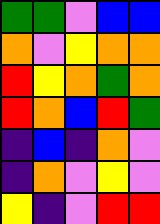[["green", "green", "violet", "blue", "blue"], ["orange", "violet", "yellow", "orange", "orange"], ["red", "yellow", "orange", "green", "orange"], ["red", "orange", "blue", "red", "green"], ["indigo", "blue", "indigo", "orange", "violet"], ["indigo", "orange", "violet", "yellow", "violet"], ["yellow", "indigo", "violet", "red", "red"]]